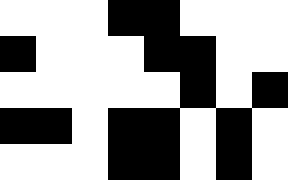[["white", "white", "white", "black", "black", "white", "white", "white"], ["black", "white", "white", "white", "black", "black", "white", "white"], ["white", "white", "white", "white", "white", "black", "white", "black"], ["black", "black", "white", "black", "black", "white", "black", "white"], ["white", "white", "white", "black", "black", "white", "black", "white"]]